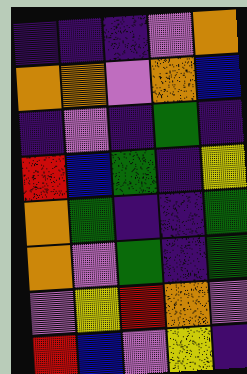[["indigo", "indigo", "indigo", "violet", "orange"], ["orange", "orange", "violet", "orange", "blue"], ["indigo", "violet", "indigo", "green", "indigo"], ["red", "blue", "green", "indigo", "yellow"], ["orange", "green", "indigo", "indigo", "green"], ["orange", "violet", "green", "indigo", "green"], ["violet", "yellow", "red", "orange", "violet"], ["red", "blue", "violet", "yellow", "indigo"]]